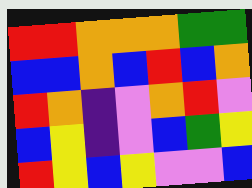[["red", "red", "orange", "orange", "orange", "green", "green"], ["blue", "blue", "orange", "blue", "red", "blue", "orange"], ["red", "orange", "indigo", "violet", "orange", "red", "violet"], ["blue", "yellow", "indigo", "violet", "blue", "green", "yellow"], ["red", "yellow", "blue", "yellow", "violet", "violet", "blue"]]